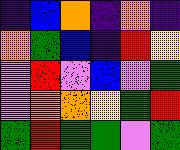[["indigo", "blue", "orange", "indigo", "orange", "indigo"], ["orange", "green", "blue", "indigo", "red", "yellow"], ["violet", "red", "violet", "blue", "violet", "green"], ["violet", "orange", "orange", "yellow", "green", "red"], ["green", "red", "green", "green", "violet", "green"]]